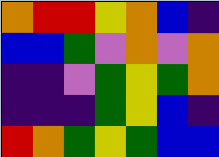[["orange", "red", "red", "yellow", "orange", "blue", "indigo"], ["blue", "blue", "green", "violet", "orange", "violet", "orange"], ["indigo", "indigo", "violet", "green", "yellow", "green", "orange"], ["indigo", "indigo", "indigo", "green", "yellow", "blue", "indigo"], ["red", "orange", "green", "yellow", "green", "blue", "blue"]]